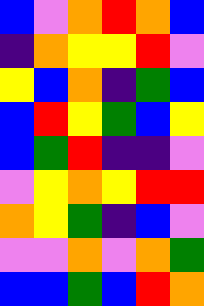[["blue", "violet", "orange", "red", "orange", "blue"], ["indigo", "orange", "yellow", "yellow", "red", "violet"], ["yellow", "blue", "orange", "indigo", "green", "blue"], ["blue", "red", "yellow", "green", "blue", "yellow"], ["blue", "green", "red", "indigo", "indigo", "violet"], ["violet", "yellow", "orange", "yellow", "red", "red"], ["orange", "yellow", "green", "indigo", "blue", "violet"], ["violet", "violet", "orange", "violet", "orange", "green"], ["blue", "blue", "green", "blue", "red", "orange"]]